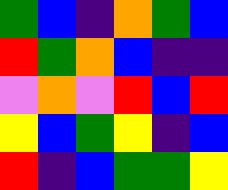[["green", "blue", "indigo", "orange", "green", "blue"], ["red", "green", "orange", "blue", "indigo", "indigo"], ["violet", "orange", "violet", "red", "blue", "red"], ["yellow", "blue", "green", "yellow", "indigo", "blue"], ["red", "indigo", "blue", "green", "green", "yellow"]]